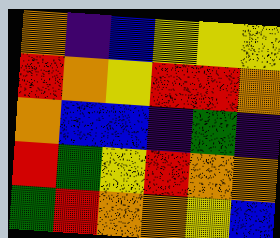[["orange", "indigo", "blue", "yellow", "yellow", "yellow"], ["red", "orange", "yellow", "red", "red", "orange"], ["orange", "blue", "blue", "indigo", "green", "indigo"], ["red", "green", "yellow", "red", "orange", "orange"], ["green", "red", "orange", "orange", "yellow", "blue"]]